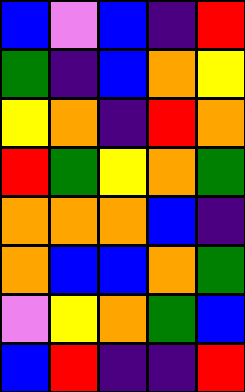[["blue", "violet", "blue", "indigo", "red"], ["green", "indigo", "blue", "orange", "yellow"], ["yellow", "orange", "indigo", "red", "orange"], ["red", "green", "yellow", "orange", "green"], ["orange", "orange", "orange", "blue", "indigo"], ["orange", "blue", "blue", "orange", "green"], ["violet", "yellow", "orange", "green", "blue"], ["blue", "red", "indigo", "indigo", "red"]]